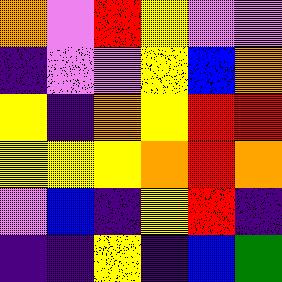[["orange", "violet", "red", "yellow", "violet", "violet"], ["indigo", "violet", "violet", "yellow", "blue", "orange"], ["yellow", "indigo", "orange", "yellow", "red", "red"], ["yellow", "yellow", "yellow", "orange", "red", "orange"], ["violet", "blue", "indigo", "yellow", "red", "indigo"], ["indigo", "indigo", "yellow", "indigo", "blue", "green"]]